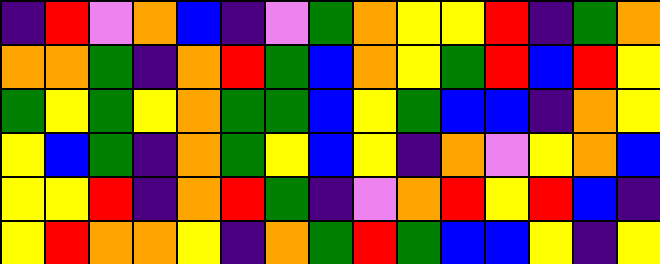[["indigo", "red", "violet", "orange", "blue", "indigo", "violet", "green", "orange", "yellow", "yellow", "red", "indigo", "green", "orange"], ["orange", "orange", "green", "indigo", "orange", "red", "green", "blue", "orange", "yellow", "green", "red", "blue", "red", "yellow"], ["green", "yellow", "green", "yellow", "orange", "green", "green", "blue", "yellow", "green", "blue", "blue", "indigo", "orange", "yellow"], ["yellow", "blue", "green", "indigo", "orange", "green", "yellow", "blue", "yellow", "indigo", "orange", "violet", "yellow", "orange", "blue"], ["yellow", "yellow", "red", "indigo", "orange", "red", "green", "indigo", "violet", "orange", "red", "yellow", "red", "blue", "indigo"], ["yellow", "red", "orange", "orange", "yellow", "indigo", "orange", "green", "red", "green", "blue", "blue", "yellow", "indigo", "yellow"]]